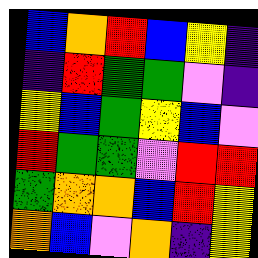[["blue", "orange", "red", "blue", "yellow", "indigo"], ["indigo", "red", "green", "green", "violet", "indigo"], ["yellow", "blue", "green", "yellow", "blue", "violet"], ["red", "green", "green", "violet", "red", "red"], ["green", "orange", "orange", "blue", "red", "yellow"], ["orange", "blue", "violet", "orange", "indigo", "yellow"]]